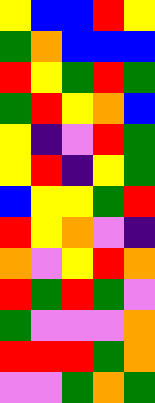[["yellow", "blue", "blue", "red", "yellow"], ["green", "orange", "blue", "blue", "blue"], ["red", "yellow", "green", "red", "green"], ["green", "red", "yellow", "orange", "blue"], ["yellow", "indigo", "violet", "red", "green"], ["yellow", "red", "indigo", "yellow", "green"], ["blue", "yellow", "yellow", "green", "red"], ["red", "yellow", "orange", "violet", "indigo"], ["orange", "violet", "yellow", "red", "orange"], ["red", "green", "red", "green", "violet"], ["green", "violet", "violet", "violet", "orange"], ["red", "red", "red", "green", "orange"], ["violet", "violet", "green", "orange", "green"]]